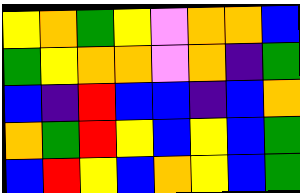[["yellow", "orange", "green", "yellow", "violet", "orange", "orange", "blue"], ["green", "yellow", "orange", "orange", "violet", "orange", "indigo", "green"], ["blue", "indigo", "red", "blue", "blue", "indigo", "blue", "orange"], ["orange", "green", "red", "yellow", "blue", "yellow", "blue", "green"], ["blue", "red", "yellow", "blue", "orange", "yellow", "blue", "green"]]